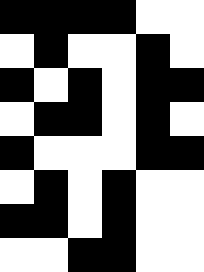[["black", "black", "black", "black", "white", "white"], ["white", "black", "white", "white", "black", "white"], ["black", "white", "black", "white", "black", "black"], ["white", "black", "black", "white", "black", "white"], ["black", "white", "white", "white", "black", "black"], ["white", "black", "white", "black", "white", "white"], ["black", "black", "white", "black", "white", "white"], ["white", "white", "black", "black", "white", "white"]]